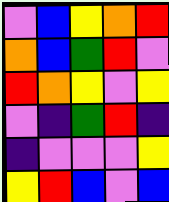[["violet", "blue", "yellow", "orange", "red"], ["orange", "blue", "green", "red", "violet"], ["red", "orange", "yellow", "violet", "yellow"], ["violet", "indigo", "green", "red", "indigo"], ["indigo", "violet", "violet", "violet", "yellow"], ["yellow", "red", "blue", "violet", "blue"]]